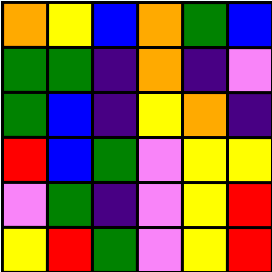[["orange", "yellow", "blue", "orange", "green", "blue"], ["green", "green", "indigo", "orange", "indigo", "violet"], ["green", "blue", "indigo", "yellow", "orange", "indigo"], ["red", "blue", "green", "violet", "yellow", "yellow"], ["violet", "green", "indigo", "violet", "yellow", "red"], ["yellow", "red", "green", "violet", "yellow", "red"]]